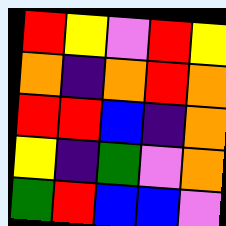[["red", "yellow", "violet", "red", "yellow"], ["orange", "indigo", "orange", "red", "orange"], ["red", "red", "blue", "indigo", "orange"], ["yellow", "indigo", "green", "violet", "orange"], ["green", "red", "blue", "blue", "violet"]]